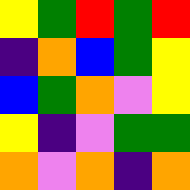[["yellow", "green", "red", "green", "red"], ["indigo", "orange", "blue", "green", "yellow"], ["blue", "green", "orange", "violet", "yellow"], ["yellow", "indigo", "violet", "green", "green"], ["orange", "violet", "orange", "indigo", "orange"]]